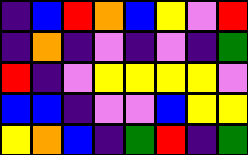[["indigo", "blue", "red", "orange", "blue", "yellow", "violet", "red"], ["indigo", "orange", "indigo", "violet", "indigo", "violet", "indigo", "green"], ["red", "indigo", "violet", "yellow", "yellow", "yellow", "yellow", "violet"], ["blue", "blue", "indigo", "violet", "violet", "blue", "yellow", "yellow"], ["yellow", "orange", "blue", "indigo", "green", "red", "indigo", "green"]]